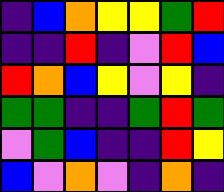[["indigo", "blue", "orange", "yellow", "yellow", "green", "red"], ["indigo", "indigo", "red", "indigo", "violet", "red", "blue"], ["red", "orange", "blue", "yellow", "violet", "yellow", "indigo"], ["green", "green", "indigo", "indigo", "green", "red", "green"], ["violet", "green", "blue", "indigo", "indigo", "red", "yellow"], ["blue", "violet", "orange", "violet", "indigo", "orange", "indigo"]]